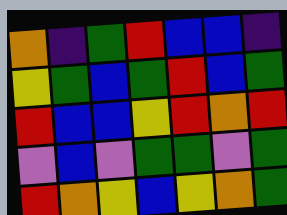[["orange", "indigo", "green", "red", "blue", "blue", "indigo"], ["yellow", "green", "blue", "green", "red", "blue", "green"], ["red", "blue", "blue", "yellow", "red", "orange", "red"], ["violet", "blue", "violet", "green", "green", "violet", "green"], ["red", "orange", "yellow", "blue", "yellow", "orange", "green"]]